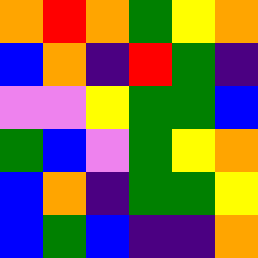[["orange", "red", "orange", "green", "yellow", "orange"], ["blue", "orange", "indigo", "red", "green", "indigo"], ["violet", "violet", "yellow", "green", "green", "blue"], ["green", "blue", "violet", "green", "yellow", "orange"], ["blue", "orange", "indigo", "green", "green", "yellow"], ["blue", "green", "blue", "indigo", "indigo", "orange"]]